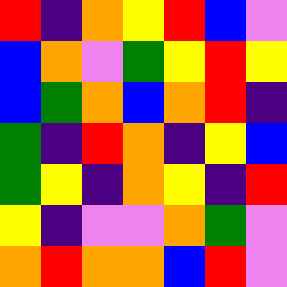[["red", "indigo", "orange", "yellow", "red", "blue", "violet"], ["blue", "orange", "violet", "green", "yellow", "red", "yellow"], ["blue", "green", "orange", "blue", "orange", "red", "indigo"], ["green", "indigo", "red", "orange", "indigo", "yellow", "blue"], ["green", "yellow", "indigo", "orange", "yellow", "indigo", "red"], ["yellow", "indigo", "violet", "violet", "orange", "green", "violet"], ["orange", "red", "orange", "orange", "blue", "red", "violet"]]